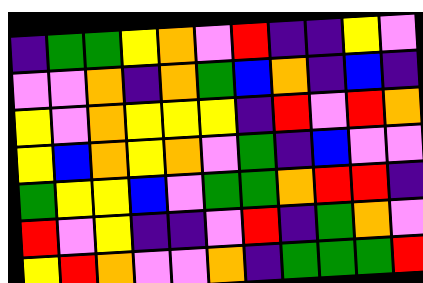[["indigo", "green", "green", "yellow", "orange", "violet", "red", "indigo", "indigo", "yellow", "violet"], ["violet", "violet", "orange", "indigo", "orange", "green", "blue", "orange", "indigo", "blue", "indigo"], ["yellow", "violet", "orange", "yellow", "yellow", "yellow", "indigo", "red", "violet", "red", "orange"], ["yellow", "blue", "orange", "yellow", "orange", "violet", "green", "indigo", "blue", "violet", "violet"], ["green", "yellow", "yellow", "blue", "violet", "green", "green", "orange", "red", "red", "indigo"], ["red", "violet", "yellow", "indigo", "indigo", "violet", "red", "indigo", "green", "orange", "violet"], ["yellow", "red", "orange", "violet", "violet", "orange", "indigo", "green", "green", "green", "red"]]